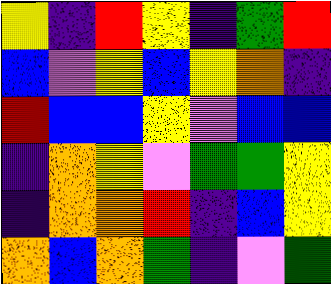[["yellow", "indigo", "red", "yellow", "indigo", "green", "red"], ["blue", "violet", "yellow", "blue", "yellow", "orange", "indigo"], ["red", "blue", "blue", "yellow", "violet", "blue", "blue"], ["indigo", "orange", "yellow", "violet", "green", "green", "yellow"], ["indigo", "orange", "orange", "red", "indigo", "blue", "yellow"], ["orange", "blue", "orange", "green", "indigo", "violet", "green"]]